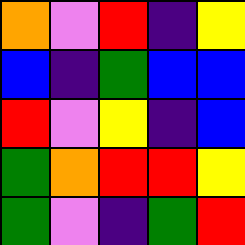[["orange", "violet", "red", "indigo", "yellow"], ["blue", "indigo", "green", "blue", "blue"], ["red", "violet", "yellow", "indigo", "blue"], ["green", "orange", "red", "red", "yellow"], ["green", "violet", "indigo", "green", "red"]]